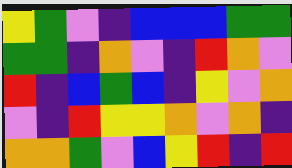[["yellow", "green", "violet", "indigo", "blue", "blue", "blue", "green", "green"], ["green", "green", "indigo", "orange", "violet", "indigo", "red", "orange", "violet"], ["red", "indigo", "blue", "green", "blue", "indigo", "yellow", "violet", "orange"], ["violet", "indigo", "red", "yellow", "yellow", "orange", "violet", "orange", "indigo"], ["orange", "orange", "green", "violet", "blue", "yellow", "red", "indigo", "red"]]